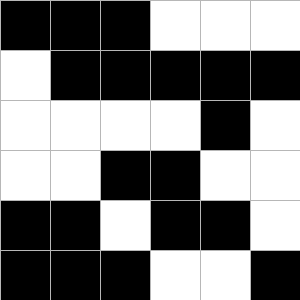[["black", "black", "black", "white", "white", "white"], ["white", "black", "black", "black", "black", "black"], ["white", "white", "white", "white", "black", "white"], ["white", "white", "black", "black", "white", "white"], ["black", "black", "white", "black", "black", "white"], ["black", "black", "black", "white", "white", "black"]]